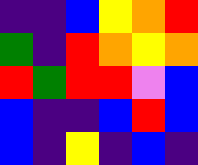[["indigo", "indigo", "blue", "yellow", "orange", "red"], ["green", "indigo", "red", "orange", "yellow", "orange"], ["red", "green", "red", "red", "violet", "blue"], ["blue", "indigo", "indigo", "blue", "red", "blue"], ["blue", "indigo", "yellow", "indigo", "blue", "indigo"]]